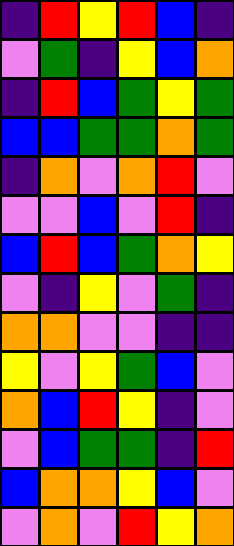[["indigo", "red", "yellow", "red", "blue", "indigo"], ["violet", "green", "indigo", "yellow", "blue", "orange"], ["indigo", "red", "blue", "green", "yellow", "green"], ["blue", "blue", "green", "green", "orange", "green"], ["indigo", "orange", "violet", "orange", "red", "violet"], ["violet", "violet", "blue", "violet", "red", "indigo"], ["blue", "red", "blue", "green", "orange", "yellow"], ["violet", "indigo", "yellow", "violet", "green", "indigo"], ["orange", "orange", "violet", "violet", "indigo", "indigo"], ["yellow", "violet", "yellow", "green", "blue", "violet"], ["orange", "blue", "red", "yellow", "indigo", "violet"], ["violet", "blue", "green", "green", "indigo", "red"], ["blue", "orange", "orange", "yellow", "blue", "violet"], ["violet", "orange", "violet", "red", "yellow", "orange"]]